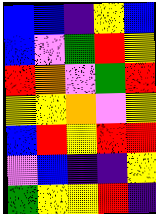[["blue", "blue", "indigo", "yellow", "blue"], ["blue", "violet", "green", "red", "yellow"], ["red", "orange", "violet", "green", "red"], ["yellow", "yellow", "orange", "violet", "yellow"], ["blue", "red", "yellow", "red", "red"], ["violet", "blue", "indigo", "indigo", "yellow"], ["green", "yellow", "yellow", "red", "indigo"]]